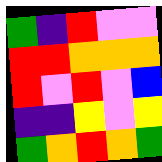[["green", "indigo", "red", "violet", "violet"], ["red", "red", "orange", "orange", "orange"], ["red", "violet", "red", "violet", "blue"], ["indigo", "indigo", "yellow", "violet", "yellow"], ["green", "orange", "red", "orange", "green"]]